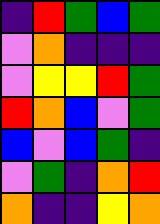[["indigo", "red", "green", "blue", "green"], ["violet", "orange", "indigo", "indigo", "indigo"], ["violet", "yellow", "yellow", "red", "green"], ["red", "orange", "blue", "violet", "green"], ["blue", "violet", "blue", "green", "indigo"], ["violet", "green", "indigo", "orange", "red"], ["orange", "indigo", "indigo", "yellow", "orange"]]